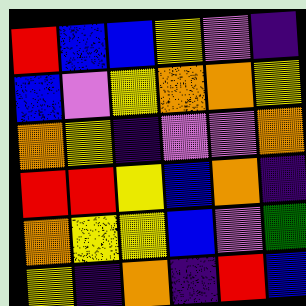[["red", "blue", "blue", "yellow", "violet", "indigo"], ["blue", "violet", "yellow", "orange", "orange", "yellow"], ["orange", "yellow", "indigo", "violet", "violet", "orange"], ["red", "red", "yellow", "blue", "orange", "indigo"], ["orange", "yellow", "yellow", "blue", "violet", "green"], ["yellow", "indigo", "orange", "indigo", "red", "blue"]]